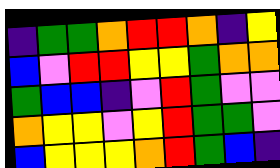[["indigo", "green", "green", "orange", "red", "red", "orange", "indigo", "yellow"], ["blue", "violet", "red", "red", "yellow", "yellow", "green", "orange", "orange"], ["green", "blue", "blue", "indigo", "violet", "red", "green", "violet", "violet"], ["orange", "yellow", "yellow", "violet", "yellow", "red", "green", "green", "violet"], ["blue", "yellow", "yellow", "yellow", "orange", "red", "green", "blue", "indigo"]]